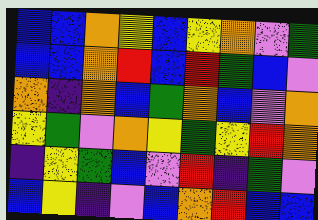[["blue", "blue", "orange", "yellow", "blue", "yellow", "orange", "violet", "green"], ["blue", "blue", "orange", "red", "blue", "red", "green", "blue", "violet"], ["orange", "indigo", "orange", "blue", "green", "orange", "blue", "violet", "orange"], ["yellow", "green", "violet", "orange", "yellow", "green", "yellow", "red", "orange"], ["indigo", "yellow", "green", "blue", "violet", "red", "indigo", "green", "violet"], ["blue", "yellow", "indigo", "violet", "blue", "orange", "red", "blue", "blue"]]